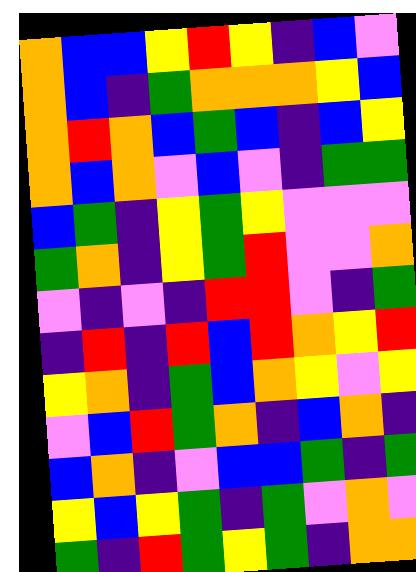[["orange", "blue", "blue", "yellow", "red", "yellow", "indigo", "blue", "violet"], ["orange", "blue", "indigo", "green", "orange", "orange", "orange", "yellow", "blue"], ["orange", "red", "orange", "blue", "green", "blue", "indigo", "blue", "yellow"], ["orange", "blue", "orange", "violet", "blue", "violet", "indigo", "green", "green"], ["blue", "green", "indigo", "yellow", "green", "yellow", "violet", "violet", "violet"], ["green", "orange", "indigo", "yellow", "green", "red", "violet", "violet", "orange"], ["violet", "indigo", "violet", "indigo", "red", "red", "violet", "indigo", "green"], ["indigo", "red", "indigo", "red", "blue", "red", "orange", "yellow", "red"], ["yellow", "orange", "indigo", "green", "blue", "orange", "yellow", "violet", "yellow"], ["violet", "blue", "red", "green", "orange", "indigo", "blue", "orange", "indigo"], ["blue", "orange", "indigo", "violet", "blue", "blue", "green", "indigo", "green"], ["yellow", "blue", "yellow", "green", "indigo", "green", "violet", "orange", "violet"], ["green", "indigo", "red", "green", "yellow", "green", "indigo", "orange", "orange"]]